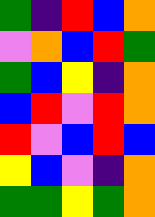[["green", "indigo", "red", "blue", "orange"], ["violet", "orange", "blue", "red", "green"], ["green", "blue", "yellow", "indigo", "orange"], ["blue", "red", "violet", "red", "orange"], ["red", "violet", "blue", "red", "blue"], ["yellow", "blue", "violet", "indigo", "orange"], ["green", "green", "yellow", "green", "orange"]]